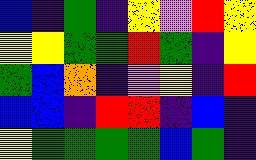[["blue", "indigo", "green", "indigo", "yellow", "violet", "red", "yellow"], ["yellow", "yellow", "green", "green", "red", "green", "indigo", "yellow"], ["green", "blue", "orange", "indigo", "violet", "yellow", "indigo", "red"], ["blue", "blue", "indigo", "red", "red", "indigo", "blue", "indigo"], ["yellow", "green", "green", "green", "green", "blue", "green", "indigo"]]